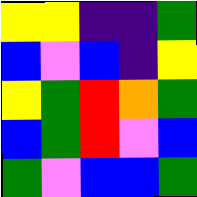[["yellow", "yellow", "indigo", "indigo", "green"], ["blue", "violet", "blue", "indigo", "yellow"], ["yellow", "green", "red", "orange", "green"], ["blue", "green", "red", "violet", "blue"], ["green", "violet", "blue", "blue", "green"]]